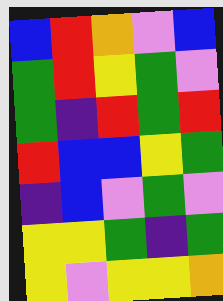[["blue", "red", "orange", "violet", "blue"], ["green", "red", "yellow", "green", "violet"], ["green", "indigo", "red", "green", "red"], ["red", "blue", "blue", "yellow", "green"], ["indigo", "blue", "violet", "green", "violet"], ["yellow", "yellow", "green", "indigo", "green"], ["yellow", "violet", "yellow", "yellow", "orange"]]